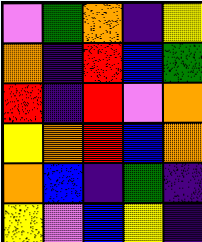[["violet", "green", "orange", "indigo", "yellow"], ["orange", "indigo", "red", "blue", "green"], ["red", "indigo", "red", "violet", "orange"], ["yellow", "orange", "red", "blue", "orange"], ["orange", "blue", "indigo", "green", "indigo"], ["yellow", "violet", "blue", "yellow", "indigo"]]